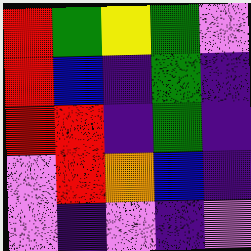[["red", "green", "yellow", "green", "violet"], ["red", "blue", "indigo", "green", "indigo"], ["red", "red", "indigo", "green", "indigo"], ["violet", "red", "orange", "blue", "indigo"], ["violet", "indigo", "violet", "indigo", "violet"]]